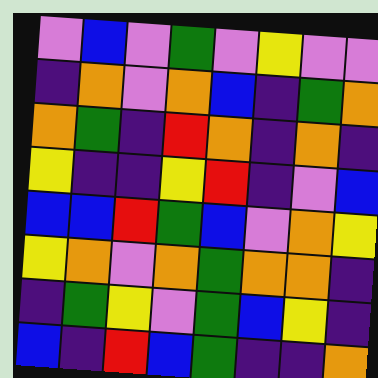[["violet", "blue", "violet", "green", "violet", "yellow", "violet", "violet"], ["indigo", "orange", "violet", "orange", "blue", "indigo", "green", "orange"], ["orange", "green", "indigo", "red", "orange", "indigo", "orange", "indigo"], ["yellow", "indigo", "indigo", "yellow", "red", "indigo", "violet", "blue"], ["blue", "blue", "red", "green", "blue", "violet", "orange", "yellow"], ["yellow", "orange", "violet", "orange", "green", "orange", "orange", "indigo"], ["indigo", "green", "yellow", "violet", "green", "blue", "yellow", "indigo"], ["blue", "indigo", "red", "blue", "green", "indigo", "indigo", "orange"]]